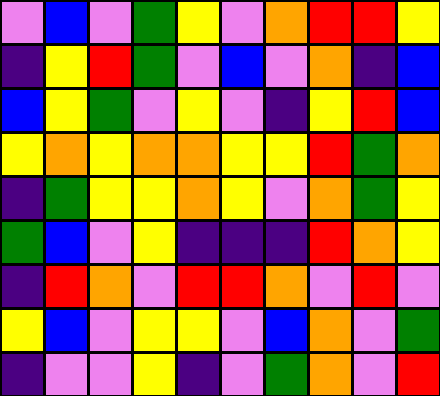[["violet", "blue", "violet", "green", "yellow", "violet", "orange", "red", "red", "yellow"], ["indigo", "yellow", "red", "green", "violet", "blue", "violet", "orange", "indigo", "blue"], ["blue", "yellow", "green", "violet", "yellow", "violet", "indigo", "yellow", "red", "blue"], ["yellow", "orange", "yellow", "orange", "orange", "yellow", "yellow", "red", "green", "orange"], ["indigo", "green", "yellow", "yellow", "orange", "yellow", "violet", "orange", "green", "yellow"], ["green", "blue", "violet", "yellow", "indigo", "indigo", "indigo", "red", "orange", "yellow"], ["indigo", "red", "orange", "violet", "red", "red", "orange", "violet", "red", "violet"], ["yellow", "blue", "violet", "yellow", "yellow", "violet", "blue", "orange", "violet", "green"], ["indigo", "violet", "violet", "yellow", "indigo", "violet", "green", "orange", "violet", "red"]]